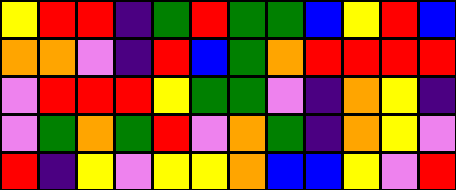[["yellow", "red", "red", "indigo", "green", "red", "green", "green", "blue", "yellow", "red", "blue"], ["orange", "orange", "violet", "indigo", "red", "blue", "green", "orange", "red", "red", "red", "red"], ["violet", "red", "red", "red", "yellow", "green", "green", "violet", "indigo", "orange", "yellow", "indigo"], ["violet", "green", "orange", "green", "red", "violet", "orange", "green", "indigo", "orange", "yellow", "violet"], ["red", "indigo", "yellow", "violet", "yellow", "yellow", "orange", "blue", "blue", "yellow", "violet", "red"]]